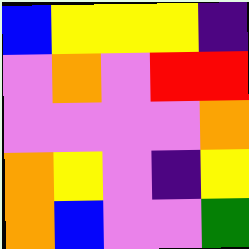[["blue", "yellow", "yellow", "yellow", "indigo"], ["violet", "orange", "violet", "red", "red"], ["violet", "violet", "violet", "violet", "orange"], ["orange", "yellow", "violet", "indigo", "yellow"], ["orange", "blue", "violet", "violet", "green"]]